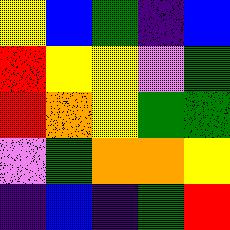[["yellow", "blue", "green", "indigo", "blue"], ["red", "yellow", "yellow", "violet", "green"], ["red", "orange", "yellow", "green", "green"], ["violet", "green", "orange", "orange", "yellow"], ["indigo", "blue", "indigo", "green", "red"]]